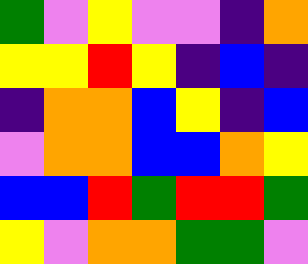[["green", "violet", "yellow", "violet", "violet", "indigo", "orange"], ["yellow", "yellow", "red", "yellow", "indigo", "blue", "indigo"], ["indigo", "orange", "orange", "blue", "yellow", "indigo", "blue"], ["violet", "orange", "orange", "blue", "blue", "orange", "yellow"], ["blue", "blue", "red", "green", "red", "red", "green"], ["yellow", "violet", "orange", "orange", "green", "green", "violet"]]